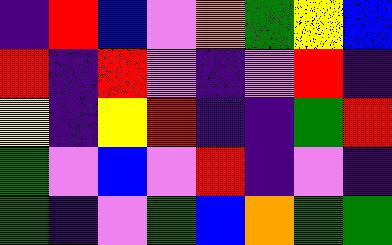[["indigo", "red", "blue", "violet", "orange", "green", "yellow", "blue"], ["red", "indigo", "red", "violet", "indigo", "violet", "red", "indigo"], ["yellow", "indigo", "yellow", "red", "indigo", "indigo", "green", "red"], ["green", "violet", "blue", "violet", "red", "indigo", "violet", "indigo"], ["green", "indigo", "violet", "green", "blue", "orange", "green", "green"]]